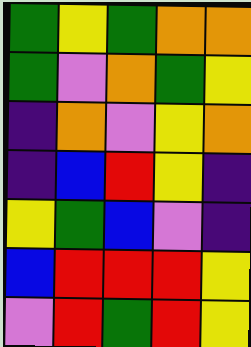[["green", "yellow", "green", "orange", "orange"], ["green", "violet", "orange", "green", "yellow"], ["indigo", "orange", "violet", "yellow", "orange"], ["indigo", "blue", "red", "yellow", "indigo"], ["yellow", "green", "blue", "violet", "indigo"], ["blue", "red", "red", "red", "yellow"], ["violet", "red", "green", "red", "yellow"]]